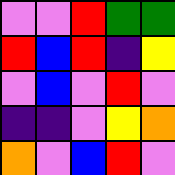[["violet", "violet", "red", "green", "green"], ["red", "blue", "red", "indigo", "yellow"], ["violet", "blue", "violet", "red", "violet"], ["indigo", "indigo", "violet", "yellow", "orange"], ["orange", "violet", "blue", "red", "violet"]]